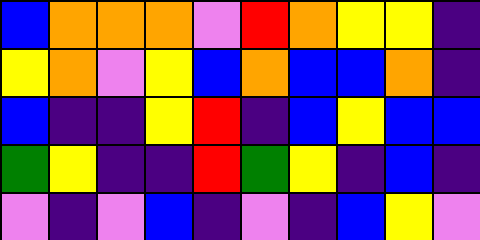[["blue", "orange", "orange", "orange", "violet", "red", "orange", "yellow", "yellow", "indigo"], ["yellow", "orange", "violet", "yellow", "blue", "orange", "blue", "blue", "orange", "indigo"], ["blue", "indigo", "indigo", "yellow", "red", "indigo", "blue", "yellow", "blue", "blue"], ["green", "yellow", "indigo", "indigo", "red", "green", "yellow", "indigo", "blue", "indigo"], ["violet", "indigo", "violet", "blue", "indigo", "violet", "indigo", "blue", "yellow", "violet"]]